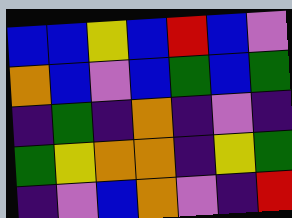[["blue", "blue", "yellow", "blue", "red", "blue", "violet"], ["orange", "blue", "violet", "blue", "green", "blue", "green"], ["indigo", "green", "indigo", "orange", "indigo", "violet", "indigo"], ["green", "yellow", "orange", "orange", "indigo", "yellow", "green"], ["indigo", "violet", "blue", "orange", "violet", "indigo", "red"]]